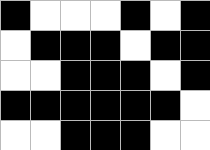[["black", "white", "white", "white", "black", "white", "black"], ["white", "black", "black", "black", "white", "black", "black"], ["white", "white", "black", "black", "black", "white", "black"], ["black", "black", "black", "black", "black", "black", "white"], ["white", "white", "black", "black", "black", "white", "white"]]